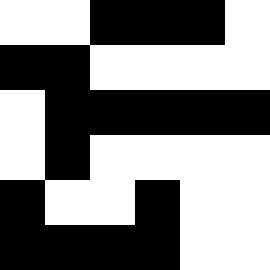[["white", "white", "black", "black", "black", "white"], ["black", "black", "white", "white", "white", "white"], ["white", "black", "black", "black", "black", "black"], ["white", "black", "white", "white", "white", "white"], ["black", "white", "white", "black", "white", "white"], ["black", "black", "black", "black", "white", "white"]]